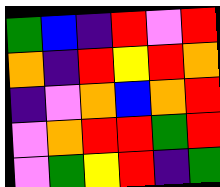[["green", "blue", "indigo", "red", "violet", "red"], ["orange", "indigo", "red", "yellow", "red", "orange"], ["indigo", "violet", "orange", "blue", "orange", "red"], ["violet", "orange", "red", "red", "green", "red"], ["violet", "green", "yellow", "red", "indigo", "green"]]